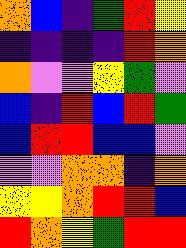[["orange", "blue", "indigo", "green", "red", "yellow"], ["indigo", "indigo", "indigo", "indigo", "red", "orange"], ["orange", "violet", "violet", "yellow", "green", "violet"], ["blue", "indigo", "red", "blue", "red", "green"], ["blue", "red", "red", "blue", "blue", "violet"], ["violet", "violet", "orange", "orange", "indigo", "orange"], ["yellow", "yellow", "orange", "red", "red", "blue"], ["red", "orange", "yellow", "green", "red", "red"]]